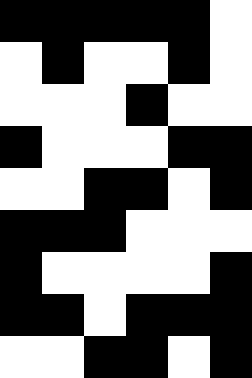[["black", "black", "black", "black", "black", "white"], ["white", "black", "white", "white", "black", "white"], ["white", "white", "white", "black", "white", "white"], ["black", "white", "white", "white", "black", "black"], ["white", "white", "black", "black", "white", "black"], ["black", "black", "black", "white", "white", "white"], ["black", "white", "white", "white", "white", "black"], ["black", "black", "white", "black", "black", "black"], ["white", "white", "black", "black", "white", "black"]]